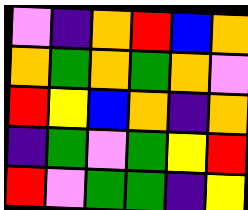[["violet", "indigo", "orange", "red", "blue", "orange"], ["orange", "green", "orange", "green", "orange", "violet"], ["red", "yellow", "blue", "orange", "indigo", "orange"], ["indigo", "green", "violet", "green", "yellow", "red"], ["red", "violet", "green", "green", "indigo", "yellow"]]